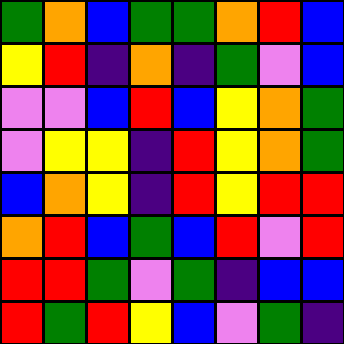[["green", "orange", "blue", "green", "green", "orange", "red", "blue"], ["yellow", "red", "indigo", "orange", "indigo", "green", "violet", "blue"], ["violet", "violet", "blue", "red", "blue", "yellow", "orange", "green"], ["violet", "yellow", "yellow", "indigo", "red", "yellow", "orange", "green"], ["blue", "orange", "yellow", "indigo", "red", "yellow", "red", "red"], ["orange", "red", "blue", "green", "blue", "red", "violet", "red"], ["red", "red", "green", "violet", "green", "indigo", "blue", "blue"], ["red", "green", "red", "yellow", "blue", "violet", "green", "indigo"]]